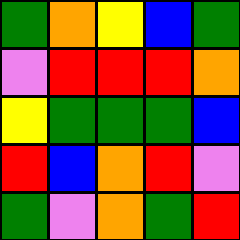[["green", "orange", "yellow", "blue", "green"], ["violet", "red", "red", "red", "orange"], ["yellow", "green", "green", "green", "blue"], ["red", "blue", "orange", "red", "violet"], ["green", "violet", "orange", "green", "red"]]